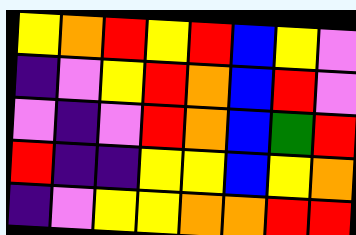[["yellow", "orange", "red", "yellow", "red", "blue", "yellow", "violet"], ["indigo", "violet", "yellow", "red", "orange", "blue", "red", "violet"], ["violet", "indigo", "violet", "red", "orange", "blue", "green", "red"], ["red", "indigo", "indigo", "yellow", "yellow", "blue", "yellow", "orange"], ["indigo", "violet", "yellow", "yellow", "orange", "orange", "red", "red"]]